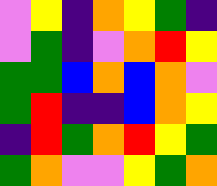[["violet", "yellow", "indigo", "orange", "yellow", "green", "indigo"], ["violet", "green", "indigo", "violet", "orange", "red", "yellow"], ["green", "green", "blue", "orange", "blue", "orange", "violet"], ["green", "red", "indigo", "indigo", "blue", "orange", "yellow"], ["indigo", "red", "green", "orange", "red", "yellow", "green"], ["green", "orange", "violet", "violet", "yellow", "green", "orange"]]